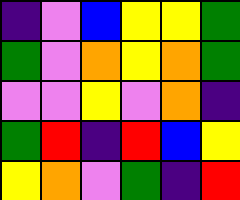[["indigo", "violet", "blue", "yellow", "yellow", "green"], ["green", "violet", "orange", "yellow", "orange", "green"], ["violet", "violet", "yellow", "violet", "orange", "indigo"], ["green", "red", "indigo", "red", "blue", "yellow"], ["yellow", "orange", "violet", "green", "indigo", "red"]]